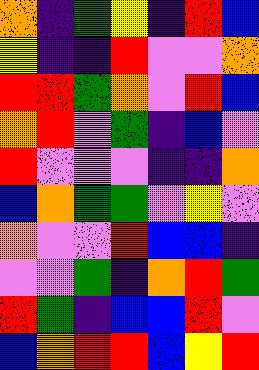[["orange", "indigo", "green", "yellow", "indigo", "red", "blue"], ["yellow", "indigo", "indigo", "red", "violet", "violet", "orange"], ["red", "red", "green", "orange", "violet", "red", "blue"], ["orange", "red", "violet", "green", "indigo", "blue", "violet"], ["red", "violet", "violet", "violet", "indigo", "indigo", "orange"], ["blue", "orange", "green", "green", "violet", "yellow", "violet"], ["orange", "violet", "violet", "red", "blue", "blue", "indigo"], ["violet", "violet", "green", "indigo", "orange", "red", "green"], ["red", "green", "indigo", "blue", "blue", "red", "violet"], ["blue", "orange", "red", "red", "blue", "yellow", "red"]]